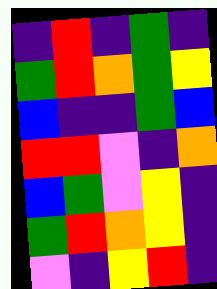[["indigo", "red", "indigo", "green", "indigo"], ["green", "red", "orange", "green", "yellow"], ["blue", "indigo", "indigo", "green", "blue"], ["red", "red", "violet", "indigo", "orange"], ["blue", "green", "violet", "yellow", "indigo"], ["green", "red", "orange", "yellow", "indigo"], ["violet", "indigo", "yellow", "red", "indigo"]]